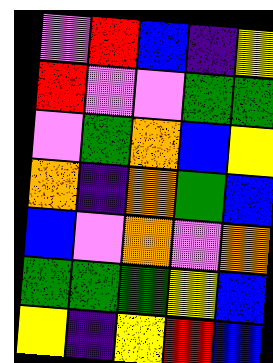[["violet", "red", "blue", "indigo", "yellow"], ["red", "violet", "violet", "green", "green"], ["violet", "green", "orange", "blue", "yellow"], ["orange", "indigo", "orange", "green", "blue"], ["blue", "violet", "orange", "violet", "orange"], ["green", "green", "green", "yellow", "blue"], ["yellow", "indigo", "yellow", "red", "blue"]]